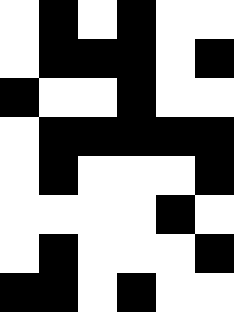[["white", "black", "white", "black", "white", "white"], ["white", "black", "black", "black", "white", "black"], ["black", "white", "white", "black", "white", "white"], ["white", "black", "black", "black", "black", "black"], ["white", "black", "white", "white", "white", "black"], ["white", "white", "white", "white", "black", "white"], ["white", "black", "white", "white", "white", "black"], ["black", "black", "white", "black", "white", "white"]]